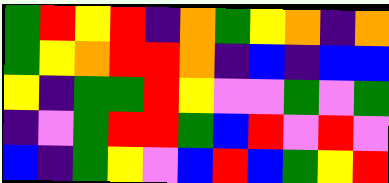[["green", "red", "yellow", "red", "indigo", "orange", "green", "yellow", "orange", "indigo", "orange"], ["green", "yellow", "orange", "red", "red", "orange", "indigo", "blue", "indigo", "blue", "blue"], ["yellow", "indigo", "green", "green", "red", "yellow", "violet", "violet", "green", "violet", "green"], ["indigo", "violet", "green", "red", "red", "green", "blue", "red", "violet", "red", "violet"], ["blue", "indigo", "green", "yellow", "violet", "blue", "red", "blue", "green", "yellow", "red"]]